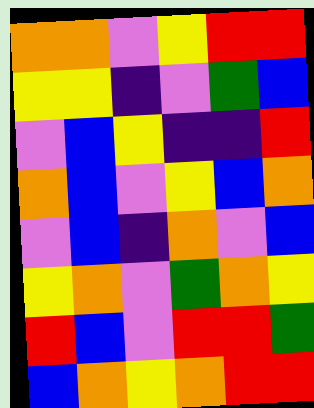[["orange", "orange", "violet", "yellow", "red", "red"], ["yellow", "yellow", "indigo", "violet", "green", "blue"], ["violet", "blue", "yellow", "indigo", "indigo", "red"], ["orange", "blue", "violet", "yellow", "blue", "orange"], ["violet", "blue", "indigo", "orange", "violet", "blue"], ["yellow", "orange", "violet", "green", "orange", "yellow"], ["red", "blue", "violet", "red", "red", "green"], ["blue", "orange", "yellow", "orange", "red", "red"]]